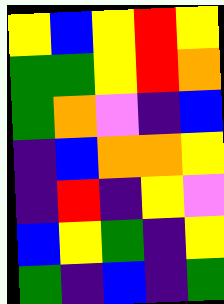[["yellow", "blue", "yellow", "red", "yellow"], ["green", "green", "yellow", "red", "orange"], ["green", "orange", "violet", "indigo", "blue"], ["indigo", "blue", "orange", "orange", "yellow"], ["indigo", "red", "indigo", "yellow", "violet"], ["blue", "yellow", "green", "indigo", "yellow"], ["green", "indigo", "blue", "indigo", "green"]]